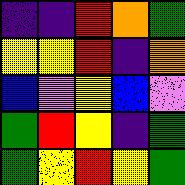[["indigo", "indigo", "red", "orange", "green"], ["yellow", "yellow", "red", "indigo", "orange"], ["blue", "violet", "yellow", "blue", "violet"], ["green", "red", "yellow", "indigo", "green"], ["green", "yellow", "red", "yellow", "green"]]